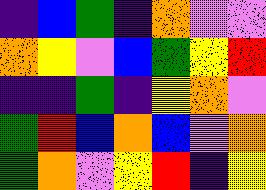[["indigo", "blue", "green", "indigo", "orange", "violet", "violet"], ["orange", "yellow", "violet", "blue", "green", "yellow", "red"], ["indigo", "indigo", "green", "indigo", "yellow", "orange", "violet"], ["green", "red", "blue", "orange", "blue", "violet", "orange"], ["green", "orange", "violet", "yellow", "red", "indigo", "yellow"]]